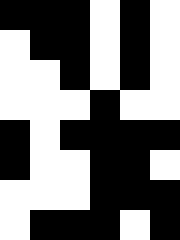[["black", "black", "black", "white", "black", "white"], ["white", "black", "black", "white", "black", "white"], ["white", "white", "black", "white", "black", "white"], ["white", "white", "white", "black", "white", "white"], ["black", "white", "black", "black", "black", "black"], ["black", "white", "white", "black", "black", "white"], ["white", "white", "white", "black", "black", "black"], ["white", "black", "black", "black", "white", "black"]]